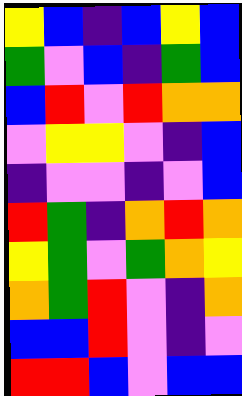[["yellow", "blue", "indigo", "blue", "yellow", "blue"], ["green", "violet", "blue", "indigo", "green", "blue"], ["blue", "red", "violet", "red", "orange", "orange"], ["violet", "yellow", "yellow", "violet", "indigo", "blue"], ["indigo", "violet", "violet", "indigo", "violet", "blue"], ["red", "green", "indigo", "orange", "red", "orange"], ["yellow", "green", "violet", "green", "orange", "yellow"], ["orange", "green", "red", "violet", "indigo", "orange"], ["blue", "blue", "red", "violet", "indigo", "violet"], ["red", "red", "blue", "violet", "blue", "blue"]]